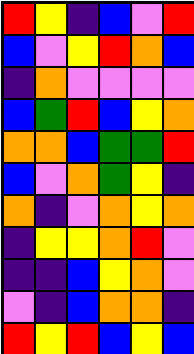[["red", "yellow", "indigo", "blue", "violet", "red"], ["blue", "violet", "yellow", "red", "orange", "blue"], ["indigo", "orange", "violet", "violet", "violet", "violet"], ["blue", "green", "red", "blue", "yellow", "orange"], ["orange", "orange", "blue", "green", "green", "red"], ["blue", "violet", "orange", "green", "yellow", "indigo"], ["orange", "indigo", "violet", "orange", "yellow", "orange"], ["indigo", "yellow", "yellow", "orange", "red", "violet"], ["indigo", "indigo", "blue", "yellow", "orange", "violet"], ["violet", "indigo", "blue", "orange", "orange", "indigo"], ["red", "yellow", "red", "blue", "yellow", "blue"]]